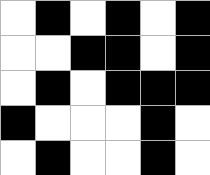[["white", "black", "white", "black", "white", "black"], ["white", "white", "black", "black", "white", "black"], ["white", "black", "white", "black", "black", "black"], ["black", "white", "white", "white", "black", "white"], ["white", "black", "white", "white", "black", "white"]]